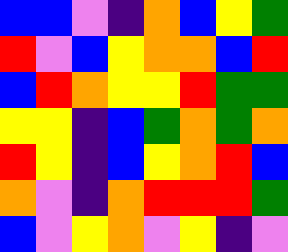[["blue", "blue", "violet", "indigo", "orange", "blue", "yellow", "green"], ["red", "violet", "blue", "yellow", "orange", "orange", "blue", "red"], ["blue", "red", "orange", "yellow", "yellow", "red", "green", "green"], ["yellow", "yellow", "indigo", "blue", "green", "orange", "green", "orange"], ["red", "yellow", "indigo", "blue", "yellow", "orange", "red", "blue"], ["orange", "violet", "indigo", "orange", "red", "red", "red", "green"], ["blue", "violet", "yellow", "orange", "violet", "yellow", "indigo", "violet"]]